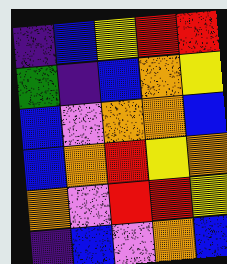[["indigo", "blue", "yellow", "red", "red"], ["green", "indigo", "blue", "orange", "yellow"], ["blue", "violet", "orange", "orange", "blue"], ["blue", "orange", "red", "yellow", "orange"], ["orange", "violet", "red", "red", "yellow"], ["indigo", "blue", "violet", "orange", "blue"]]